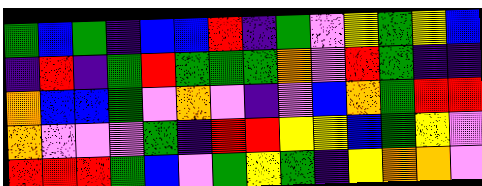[["green", "blue", "green", "indigo", "blue", "blue", "red", "indigo", "green", "violet", "yellow", "green", "yellow", "blue"], ["indigo", "red", "indigo", "green", "red", "green", "green", "green", "orange", "violet", "red", "green", "indigo", "indigo"], ["orange", "blue", "blue", "green", "violet", "orange", "violet", "indigo", "violet", "blue", "orange", "green", "red", "red"], ["orange", "violet", "violet", "violet", "green", "indigo", "red", "red", "yellow", "yellow", "blue", "green", "yellow", "violet"], ["red", "red", "red", "green", "blue", "violet", "green", "yellow", "green", "indigo", "yellow", "orange", "orange", "violet"]]